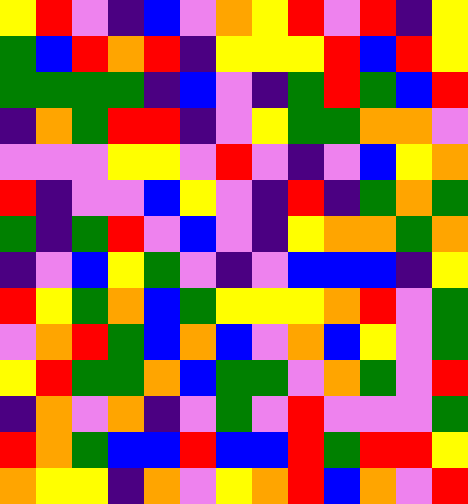[["yellow", "red", "violet", "indigo", "blue", "violet", "orange", "yellow", "red", "violet", "red", "indigo", "yellow"], ["green", "blue", "red", "orange", "red", "indigo", "yellow", "yellow", "yellow", "red", "blue", "red", "yellow"], ["green", "green", "green", "green", "indigo", "blue", "violet", "indigo", "green", "red", "green", "blue", "red"], ["indigo", "orange", "green", "red", "red", "indigo", "violet", "yellow", "green", "green", "orange", "orange", "violet"], ["violet", "violet", "violet", "yellow", "yellow", "violet", "red", "violet", "indigo", "violet", "blue", "yellow", "orange"], ["red", "indigo", "violet", "violet", "blue", "yellow", "violet", "indigo", "red", "indigo", "green", "orange", "green"], ["green", "indigo", "green", "red", "violet", "blue", "violet", "indigo", "yellow", "orange", "orange", "green", "orange"], ["indigo", "violet", "blue", "yellow", "green", "violet", "indigo", "violet", "blue", "blue", "blue", "indigo", "yellow"], ["red", "yellow", "green", "orange", "blue", "green", "yellow", "yellow", "yellow", "orange", "red", "violet", "green"], ["violet", "orange", "red", "green", "blue", "orange", "blue", "violet", "orange", "blue", "yellow", "violet", "green"], ["yellow", "red", "green", "green", "orange", "blue", "green", "green", "violet", "orange", "green", "violet", "red"], ["indigo", "orange", "violet", "orange", "indigo", "violet", "green", "violet", "red", "violet", "violet", "violet", "green"], ["red", "orange", "green", "blue", "blue", "red", "blue", "blue", "red", "green", "red", "red", "yellow"], ["orange", "yellow", "yellow", "indigo", "orange", "violet", "yellow", "orange", "red", "blue", "orange", "violet", "red"]]